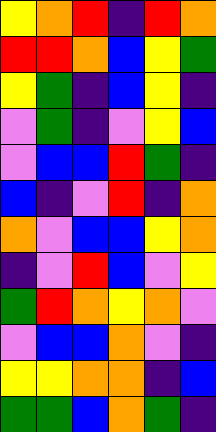[["yellow", "orange", "red", "indigo", "red", "orange"], ["red", "red", "orange", "blue", "yellow", "green"], ["yellow", "green", "indigo", "blue", "yellow", "indigo"], ["violet", "green", "indigo", "violet", "yellow", "blue"], ["violet", "blue", "blue", "red", "green", "indigo"], ["blue", "indigo", "violet", "red", "indigo", "orange"], ["orange", "violet", "blue", "blue", "yellow", "orange"], ["indigo", "violet", "red", "blue", "violet", "yellow"], ["green", "red", "orange", "yellow", "orange", "violet"], ["violet", "blue", "blue", "orange", "violet", "indigo"], ["yellow", "yellow", "orange", "orange", "indigo", "blue"], ["green", "green", "blue", "orange", "green", "indigo"]]